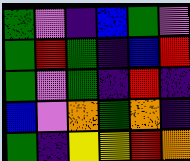[["green", "violet", "indigo", "blue", "green", "violet"], ["green", "red", "green", "indigo", "blue", "red"], ["green", "violet", "green", "indigo", "red", "indigo"], ["blue", "violet", "orange", "green", "orange", "indigo"], ["green", "indigo", "yellow", "yellow", "red", "orange"]]